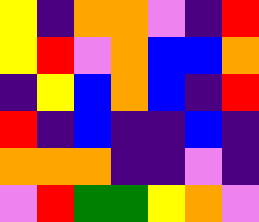[["yellow", "indigo", "orange", "orange", "violet", "indigo", "red"], ["yellow", "red", "violet", "orange", "blue", "blue", "orange"], ["indigo", "yellow", "blue", "orange", "blue", "indigo", "red"], ["red", "indigo", "blue", "indigo", "indigo", "blue", "indigo"], ["orange", "orange", "orange", "indigo", "indigo", "violet", "indigo"], ["violet", "red", "green", "green", "yellow", "orange", "violet"]]